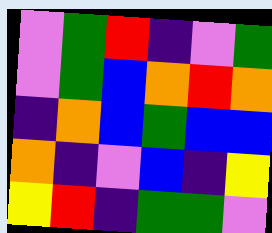[["violet", "green", "red", "indigo", "violet", "green"], ["violet", "green", "blue", "orange", "red", "orange"], ["indigo", "orange", "blue", "green", "blue", "blue"], ["orange", "indigo", "violet", "blue", "indigo", "yellow"], ["yellow", "red", "indigo", "green", "green", "violet"]]